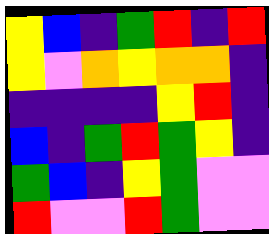[["yellow", "blue", "indigo", "green", "red", "indigo", "red"], ["yellow", "violet", "orange", "yellow", "orange", "orange", "indigo"], ["indigo", "indigo", "indigo", "indigo", "yellow", "red", "indigo"], ["blue", "indigo", "green", "red", "green", "yellow", "indigo"], ["green", "blue", "indigo", "yellow", "green", "violet", "violet"], ["red", "violet", "violet", "red", "green", "violet", "violet"]]